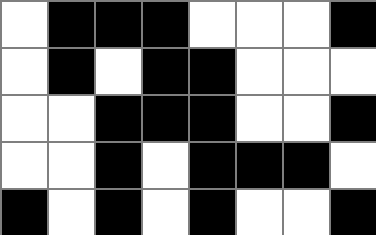[["white", "black", "black", "black", "white", "white", "white", "black"], ["white", "black", "white", "black", "black", "white", "white", "white"], ["white", "white", "black", "black", "black", "white", "white", "black"], ["white", "white", "black", "white", "black", "black", "black", "white"], ["black", "white", "black", "white", "black", "white", "white", "black"]]